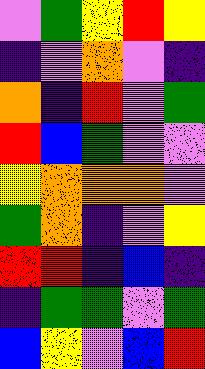[["violet", "green", "yellow", "red", "yellow"], ["indigo", "violet", "orange", "violet", "indigo"], ["orange", "indigo", "red", "violet", "green"], ["red", "blue", "green", "violet", "violet"], ["yellow", "orange", "orange", "orange", "violet"], ["green", "orange", "indigo", "violet", "yellow"], ["red", "red", "indigo", "blue", "indigo"], ["indigo", "green", "green", "violet", "green"], ["blue", "yellow", "violet", "blue", "red"]]